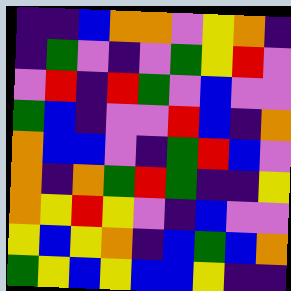[["indigo", "indigo", "blue", "orange", "orange", "violet", "yellow", "orange", "indigo"], ["indigo", "green", "violet", "indigo", "violet", "green", "yellow", "red", "violet"], ["violet", "red", "indigo", "red", "green", "violet", "blue", "violet", "violet"], ["green", "blue", "indigo", "violet", "violet", "red", "blue", "indigo", "orange"], ["orange", "blue", "blue", "violet", "indigo", "green", "red", "blue", "violet"], ["orange", "indigo", "orange", "green", "red", "green", "indigo", "indigo", "yellow"], ["orange", "yellow", "red", "yellow", "violet", "indigo", "blue", "violet", "violet"], ["yellow", "blue", "yellow", "orange", "indigo", "blue", "green", "blue", "orange"], ["green", "yellow", "blue", "yellow", "blue", "blue", "yellow", "indigo", "indigo"]]